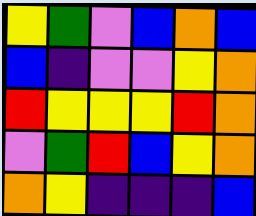[["yellow", "green", "violet", "blue", "orange", "blue"], ["blue", "indigo", "violet", "violet", "yellow", "orange"], ["red", "yellow", "yellow", "yellow", "red", "orange"], ["violet", "green", "red", "blue", "yellow", "orange"], ["orange", "yellow", "indigo", "indigo", "indigo", "blue"]]